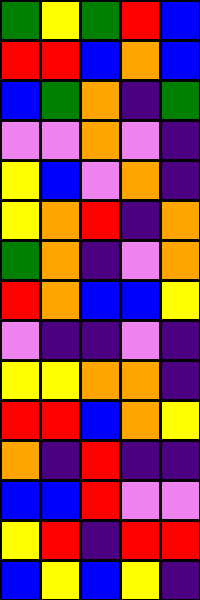[["green", "yellow", "green", "red", "blue"], ["red", "red", "blue", "orange", "blue"], ["blue", "green", "orange", "indigo", "green"], ["violet", "violet", "orange", "violet", "indigo"], ["yellow", "blue", "violet", "orange", "indigo"], ["yellow", "orange", "red", "indigo", "orange"], ["green", "orange", "indigo", "violet", "orange"], ["red", "orange", "blue", "blue", "yellow"], ["violet", "indigo", "indigo", "violet", "indigo"], ["yellow", "yellow", "orange", "orange", "indigo"], ["red", "red", "blue", "orange", "yellow"], ["orange", "indigo", "red", "indigo", "indigo"], ["blue", "blue", "red", "violet", "violet"], ["yellow", "red", "indigo", "red", "red"], ["blue", "yellow", "blue", "yellow", "indigo"]]